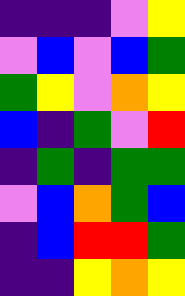[["indigo", "indigo", "indigo", "violet", "yellow"], ["violet", "blue", "violet", "blue", "green"], ["green", "yellow", "violet", "orange", "yellow"], ["blue", "indigo", "green", "violet", "red"], ["indigo", "green", "indigo", "green", "green"], ["violet", "blue", "orange", "green", "blue"], ["indigo", "blue", "red", "red", "green"], ["indigo", "indigo", "yellow", "orange", "yellow"]]